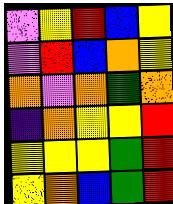[["violet", "yellow", "red", "blue", "yellow"], ["violet", "red", "blue", "orange", "yellow"], ["orange", "violet", "orange", "green", "orange"], ["indigo", "orange", "yellow", "yellow", "red"], ["yellow", "yellow", "yellow", "green", "red"], ["yellow", "orange", "blue", "green", "red"]]